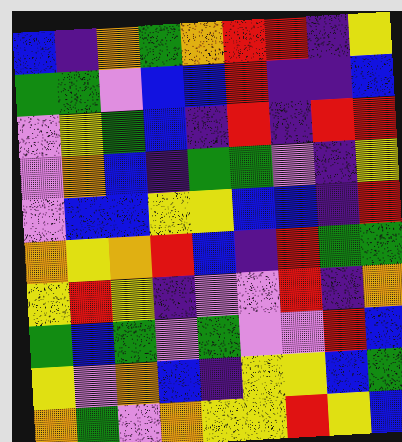[["blue", "indigo", "orange", "green", "orange", "red", "red", "indigo", "yellow"], ["green", "green", "violet", "blue", "blue", "red", "indigo", "indigo", "blue"], ["violet", "yellow", "green", "blue", "indigo", "red", "indigo", "red", "red"], ["violet", "orange", "blue", "indigo", "green", "green", "violet", "indigo", "yellow"], ["violet", "blue", "blue", "yellow", "yellow", "blue", "blue", "indigo", "red"], ["orange", "yellow", "orange", "red", "blue", "indigo", "red", "green", "green"], ["yellow", "red", "yellow", "indigo", "violet", "violet", "red", "indigo", "orange"], ["green", "blue", "green", "violet", "green", "violet", "violet", "red", "blue"], ["yellow", "violet", "orange", "blue", "indigo", "yellow", "yellow", "blue", "green"], ["orange", "green", "violet", "orange", "yellow", "yellow", "red", "yellow", "blue"]]